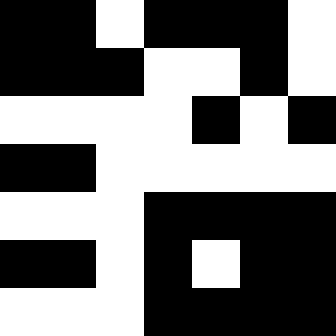[["black", "black", "white", "black", "black", "black", "white"], ["black", "black", "black", "white", "white", "black", "white"], ["white", "white", "white", "white", "black", "white", "black"], ["black", "black", "white", "white", "white", "white", "white"], ["white", "white", "white", "black", "black", "black", "black"], ["black", "black", "white", "black", "white", "black", "black"], ["white", "white", "white", "black", "black", "black", "black"]]